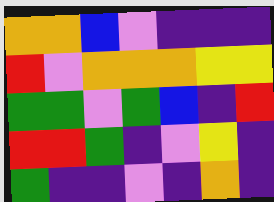[["orange", "orange", "blue", "violet", "indigo", "indigo", "indigo"], ["red", "violet", "orange", "orange", "orange", "yellow", "yellow"], ["green", "green", "violet", "green", "blue", "indigo", "red"], ["red", "red", "green", "indigo", "violet", "yellow", "indigo"], ["green", "indigo", "indigo", "violet", "indigo", "orange", "indigo"]]